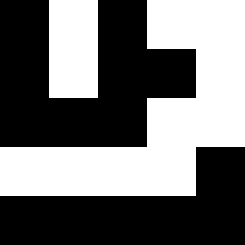[["black", "white", "black", "white", "white"], ["black", "white", "black", "black", "white"], ["black", "black", "black", "white", "white"], ["white", "white", "white", "white", "black"], ["black", "black", "black", "black", "black"]]